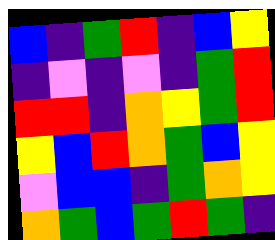[["blue", "indigo", "green", "red", "indigo", "blue", "yellow"], ["indigo", "violet", "indigo", "violet", "indigo", "green", "red"], ["red", "red", "indigo", "orange", "yellow", "green", "red"], ["yellow", "blue", "red", "orange", "green", "blue", "yellow"], ["violet", "blue", "blue", "indigo", "green", "orange", "yellow"], ["orange", "green", "blue", "green", "red", "green", "indigo"]]